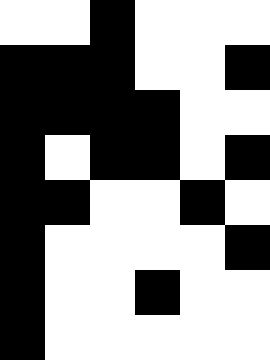[["white", "white", "black", "white", "white", "white"], ["black", "black", "black", "white", "white", "black"], ["black", "black", "black", "black", "white", "white"], ["black", "white", "black", "black", "white", "black"], ["black", "black", "white", "white", "black", "white"], ["black", "white", "white", "white", "white", "black"], ["black", "white", "white", "black", "white", "white"], ["black", "white", "white", "white", "white", "white"]]